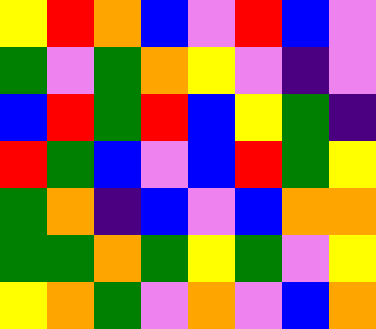[["yellow", "red", "orange", "blue", "violet", "red", "blue", "violet"], ["green", "violet", "green", "orange", "yellow", "violet", "indigo", "violet"], ["blue", "red", "green", "red", "blue", "yellow", "green", "indigo"], ["red", "green", "blue", "violet", "blue", "red", "green", "yellow"], ["green", "orange", "indigo", "blue", "violet", "blue", "orange", "orange"], ["green", "green", "orange", "green", "yellow", "green", "violet", "yellow"], ["yellow", "orange", "green", "violet", "orange", "violet", "blue", "orange"]]